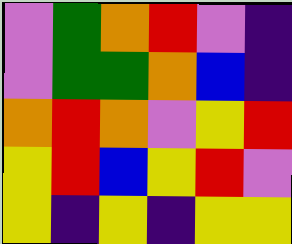[["violet", "green", "orange", "red", "violet", "indigo"], ["violet", "green", "green", "orange", "blue", "indigo"], ["orange", "red", "orange", "violet", "yellow", "red"], ["yellow", "red", "blue", "yellow", "red", "violet"], ["yellow", "indigo", "yellow", "indigo", "yellow", "yellow"]]